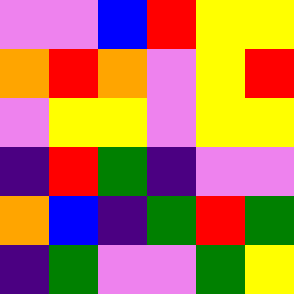[["violet", "violet", "blue", "red", "yellow", "yellow"], ["orange", "red", "orange", "violet", "yellow", "red"], ["violet", "yellow", "yellow", "violet", "yellow", "yellow"], ["indigo", "red", "green", "indigo", "violet", "violet"], ["orange", "blue", "indigo", "green", "red", "green"], ["indigo", "green", "violet", "violet", "green", "yellow"]]